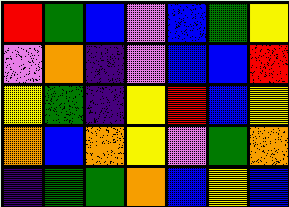[["red", "green", "blue", "violet", "blue", "green", "yellow"], ["violet", "orange", "indigo", "violet", "blue", "blue", "red"], ["yellow", "green", "indigo", "yellow", "red", "blue", "yellow"], ["orange", "blue", "orange", "yellow", "violet", "green", "orange"], ["indigo", "green", "green", "orange", "blue", "yellow", "blue"]]